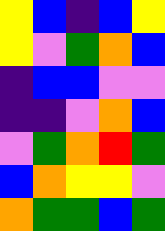[["yellow", "blue", "indigo", "blue", "yellow"], ["yellow", "violet", "green", "orange", "blue"], ["indigo", "blue", "blue", "violet", "violet"], ["indigo", "indigo", "violet", "orange", "blue"], ["violet", "green", "orange", "red", "green"], ["blue", "orange", "yellow", "yellow", "violet"], ["orange", "green", "green", "blue", "green"]]